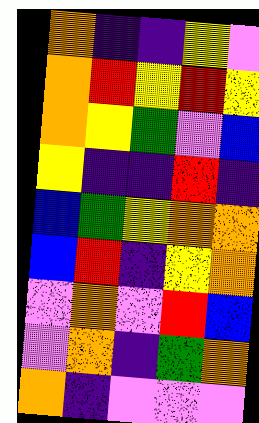[["orange", "indigo", "indigo", "yellow", "violet"], ["orange", "red", "yellow", "red", "yellow"], ["orange", "yellow", "green", "violet", "blue"], ["yellow", "indigo", "indigo", "red", "indigo"], ["blue", "green", "yellow", "orange", "orange"], ["blue", "red", "indigo", "yellow", "orange"], ["violet", "orange", "violet", "red", "blue"], ["violet", "orange", "indigo", "green", "orange"], ["orange", "indigo", "violet", "violet", "violet"]]